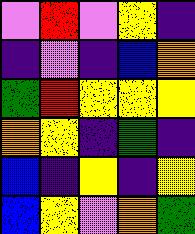[["violet", "red", "violet", "yellow", "indigo"], ["indigo", "violet", "indigo", "blue", "orange"], ["green", "red", "yellow", "yellow", "yellow"], ["orange", "yellow", "indigo", "green", "indigo"], ["blue", "indigo", "yellow", "indigo", "yellow"], ["blue", "yellow", "violet", "orange", "green"]]